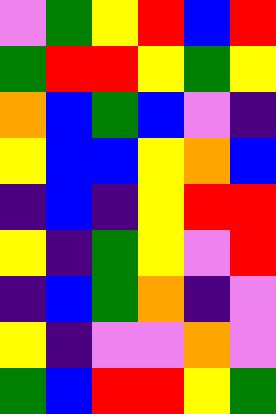[["violet", "green", "yellow", "red", "blue", "red"], ["green", "red", "red", "yellow", "green", "yellow"], ["orange", "blue", "green", "blue", "violet", "indigo"], ["yellow", "blue", "blue", "yellow", "orange", "blue"], ["indigo", "blue", "indigo", "yellow", "red", "red"], ["yellow", "indigo", "green", "yellow", "violet", "red"], ["indigo", "blue", "green", "orange", "indigo", "violet"], ["yellow", "indigo", "violet", "violet", "orange", "violet"], ["green", "blue", "red", "red", "yellow", "green"]]